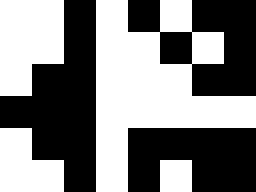[["white", "white", "black", "white", "black", "white", "black", "black"], ["white", "white", "black", "white", "white", "black", "white", "black"], ["white", "black", "black", "white", "white", "white", "black", "black"], ["black", "black", "black", "white", "white", "white", "white", "white"], ["white", "black", "black", "white", "black", "black", "black", "black"], ["white", "white", "black", "white", "black", "white", "black", "black"]]